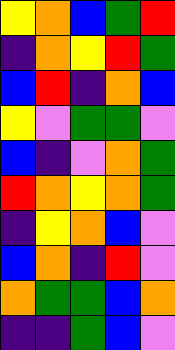[["yellow", "orange", "blue", "green", "red"], ["indigo", "orange", "yellow", "red", "green"], ["blue", "red", "indigo", "orange", "blue"], ["yellow", "violet", "green", "green", "violet"], ["blue", "indigo", "violet", "orange", "green"], ["red", "orange", "yellow", "orange", "green"], ["indigo", "yellow", "orange", "blue", "violet"], ["blue", "orange", "indigo", "red", "violet"], ["orange", "green", "green", "blue", "orange"], ["indigo", "indigo", "green", "blue", "violet"]]